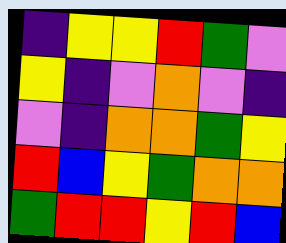[["indigo", "yellow", "yellow", "red", "green", "violet"], ["yellow", "indigo", "violet", "orange", "violet", "indigo"], ["violet", "indigo", "orange", "orange", "green", "yellow"], ["red", "blue", "yellow", "green", "orange", "orange"], ["green", "red", "red", "yellow", "red", "blue"]]